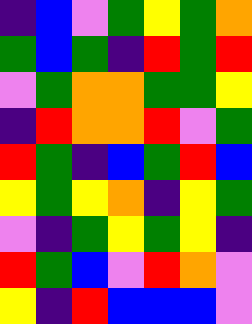[["indigo", "blue", "violet", "green", "yellow", "green", "orange"], ["green", "blue", "green", "indigo", "red", "green", "red"], ["violet", "green", "orange", "orange", "green", "green", "yellow"], ["indigo", "red", "orange", "orange", "red", "violet", "green"], ["red", "green", "indigo", "blue", "green", "red", "blue"], ["yellow", "green", "yellow", "orange", "indigo", "yellow", "green"], ["violet", "indigo", "green", "yellow", "green", "yellow", "indigo"], ["red", "green", "blue", "violet", "red", "orange", "violet"], ["yellow", "indigo", "red", "blue", "blue", "blue", "violet"]]